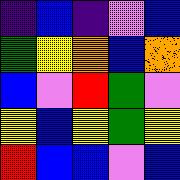[["indigo", "blue", "indigo", "violet", "blue"], ["green", "yellow", "orange", "blue", "orange"], ["blue", "violet", "red", "green", "violet"], ["yellow", "blue", "yellow", "green", "yellow"], ["red", "blue", "blue", "violet", "blue"]]